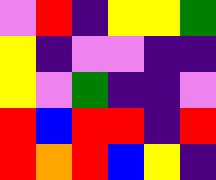[["violet", "red", "indigo", "yellow", "yellow", "green"], ["yellow", "indigo", "violet", "violet", "indigo", "indigo"], ["yellow", "violet", "green", "indigo", "indigo", "violet"], ["red", "blue", "red", "red", "indigo", "red"], ["red", "orange", "red", "blue", "yellow", "indigo"]]